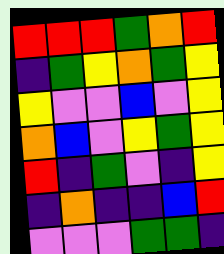[["red", "red", "red", "green", "orange", "red"], ["indigo", "green", "yellow", "orange", "green", "yellow"], ["yellow", "violet", "violet", "blue", "violet", "yellow"], ["orange", "blue", "violet", "yellow", "green", "yellow"], ["red", "indigo", "green", "violet", "indigo", "yellow"], ["indigo", "orange", "indigo", "indigo", "blue", "red"], ["violet", "violet", "violet", "green", "green", "indigo"]]